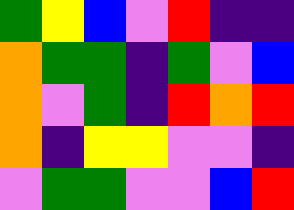[["green", "yellow", "blue", "violet", "red", "indigo", "indigo"], ["orange", "green", "green", "indigo", "green", "violet", "blue"], ["orange", "violet", "green", "indigo", "red", "orange", "red"], ["orange", "indigo", "yellow", "yellow", "violet", "violet", "indigo"], ["violet", "green", "green", "violet", "violet", "blue", "red"]]